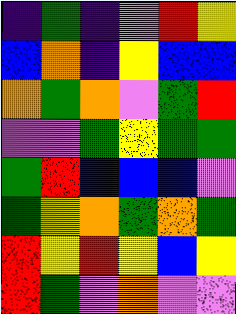[["indigo", "green", "indigo", "violet", "red", "yellow"], ["blue", "orange", "indigo", "yellow", "blue", "blue"], ["orange", "green", "orange", "violet", "green", "red"], ["violet", "violet", "green", "yellow", "green", "green"], ["green", "red", "blue", "blue", "blue", "violet"], ["green", "yellow", "orange", "green", "orange", "green"], ["red", "yellow", "red", "yellow", "blue", "yellow"], ["red", "green", "violet", "orange", "violet", "violet"]]